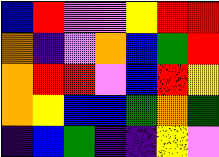[["blue", "red", "violet", "violet", "yellow", "red", "red"], ["orange", "indigo", "violet", "orange", "blue", "green", "red"], ["orange", "red", "red", "violet", "blue", "red", "yellow"], ["orange", "yellow", "blue", "blue", "green", "orange", "green"], ["indigo", "blue", "green", "indigo", "indigo", "yellow", "violet"]]